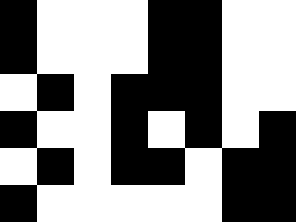[["black", "white", "white", "white", "black", "black", "white", "white"], ["black", "white", "white", "white", "black", "black", "white", "white"], ["white", "black", "white", "black", "black", "black", "white", "white"], ["black", "white", "white", "black", "white", "black", "white", "black"], ["white", "black", "white", "black", "black", "white", "black", "black"], ["black", "white", "white", "white", "white", "white", "black", "black"]]